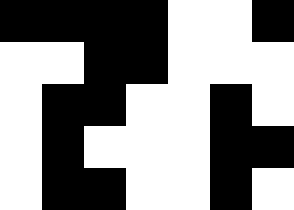[["black", "black", "black", "black", "white", "white", "black"], ["white", "white", "black", "black", "white", "white", "white"], ["white", "black", "black", "white", "white", "black", "white"], ["white", "black", "white", "white", "white", "black", "black"], ["white", "black", "black", "white", "white", "black", "white"]]